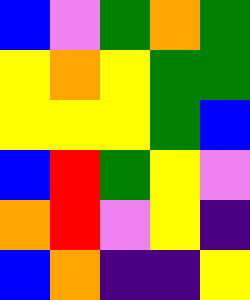[["blue", "violet", "green", "orange", "green"], ["yellow", "orange", "yellow", "green", "green"], ["yellow", "yellow", "yellow", "green", "blue"], ["blue", "red", "green", "yellow", "violet"], ["orange", "red", "violet", "yellow", "indigo"], ["blue", "orange", "indigo", "indigo", "yellow"]]